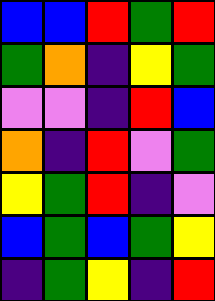[["blue", "blue", "red", "green", "red"], ["green", "orange", "indigo", "yellow", "green"], ["violet", "violet", "indigo", "red", "blue"], ["orange", "indigo", "red", "violet", "green"], ["yellow", "green", "red", "indigo", "violet"], ["blue", "green", "blue", "green", "yellow"], ["indigo", "green", "yellow", "indigo", "red"]]